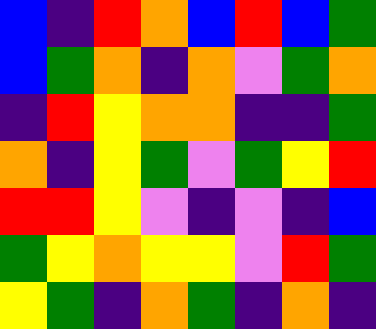[["blue", "indigo", "red", "orange", "blue", "red", "blue", "green"], ["blue", "green", "orange", "indigo", "orange", "violet", "green", "orange"], ["indigo", "red", "yellow", "orange", "orange", "indigo", "indigo", "green"], ["orange", "indigo", "yellow", "green", "violet", "green", "yellow", "red"], ["red", "red", "yellow", "violet", "indigo", "violet", "indigo", "blue"], ["green", "yellow", "orange", "yellow", "yellow", "violet", "red", "green"], ["yellow", "green", "indigo", "orange", "green", "indigo", "orange", "indigo"]]